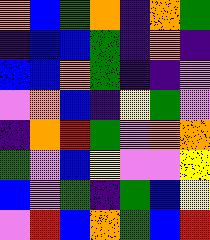[["orange", "blue", "green", "orange", "indigo", "orange", "green"], ["indigo", "blue", "blue", "green", "indigo", "orange", "indigo"], ["blue", "blue", "orange", "green", "indigo", "indigo", "violet"], ["violet", "orange", "blue", "indigo", "yellow", "green", "violet"], ["indigo", "orange", "red", "green", "violet", "orange", "orange"], ["green", "violet", "blue", "yellow", "violet", "violet", "yellow"], ["blue", "violet", "green", "indigo", "green", "blue", "yellow"], ["violet", "red", "blue", "orange", "green", "blue", "red"]]